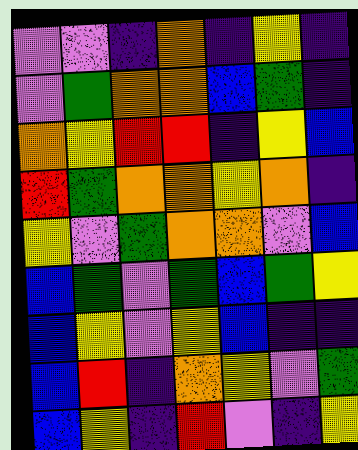[["violet", "violet", "indigo", "orange", "indigo", "yellow", "indigo"], ["violet", "green", "orange", "orange", "blue", "green", "indigo"], ["orange", "yellow", "red", "red", "indigo", "yellow", "blue"], ["red", "green", "orange", "orange", "yellow", "orange", "indigo"], ["yellow", "violet", "green", "orange", "orange", "violet", "blue"], ["blue", "green", "violet", "green", "blue", "green", "yellow"], ["blue", "yellow", "violet", "yellow", "blue", "indigo", "indigo"], ["blue", "red", "indigo", "orange", "yellow", "violet", "green"], ["blue", "yellow", "indigo", "red", "violet", "indigo", "yellow"]]